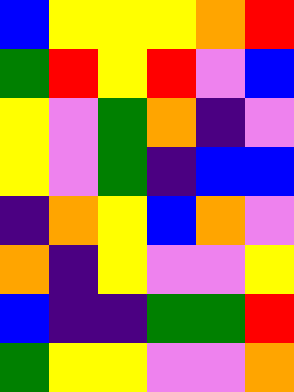[["blue", "yellow", "yellow", "yellow", "orange", "red"], ["green", "red", "yellow", "red", "violet", "blue"], ["yellow", "violet", "green", "orange", "indigo", "violet"], ["yellow", "violet", "green", "indigo", "blue", "blue"], ["indigo", "orange", "yellow", "blue", "orange", "violet"], ["orange", "indigo", "yellow", "violet", "violet", "yellow"], ["blue", "indigo", "indigo", "green", "green", "red"], ["green", "yellow", "yellow", "violet", "violet", "orange"]]